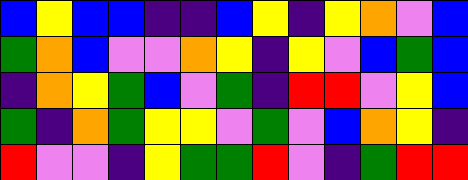[["blue", "yellow", "blue", "blue", "indigo", "indigo", "blue", "yellow", "indigo", "yellow", "orange", "violet", "blue"], ["green", "orange", "blue", "violet", "violet", "orange", "yellow", "indigo", "yellow", "violet", "blue", "green", "blue"], ["indigo", "orange", "yellow", "green", "blue", "violet", "green", "indigo", "red", "red", "violet", "yellow", "blue"], ["green", "indigo", "orange", "green", "yellow", "yellow", "violet", "green", "violet", "blue", "orange", "yellow", "indigo"], ["red", "violet", "violet", "indigo", "yellow", "green", "green", "red", "violet", "indigo", "green", "red", "red"]]